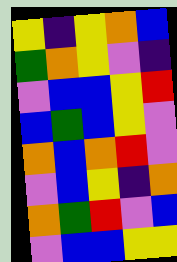[["yellow", "indigo", "yellow", "orange", "blue"], ["green", "orange", "yellow", "violet", "indigo"], ["violet", "blue", "blue", "yellow", "red"], ["blue", "green", "blue", "yellow", "violet"], ["orange", "blue", "orange", "red", "violet"], ["violet", "blue", "yellow", "indigo", "orange"], ["orange", "green", "red", "violet", "blue"], ["violet", "blue", "blue", "yellow", "yellow"]]